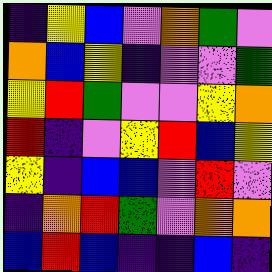[["indigo", "yellow", "blue", "violet", "orange", "green", "violet"], ["orange", "blue", "yellow", "indigo", "violet", "violet", "green"], ["yellow", "red", "green", "violet", "violet", "yellow", "orange"], ["red", "indigo", "violet", "yellow", "red", "blue", "yellow"], ["yellow", "indigo", "blue", "blue", "violet", "red", "violet"], ["indigo", "orange", "red", "green", "violet", "orange", "orange"], ["blue", "red", "blue", "indigo", "indigo", "blue", "indigo"]]